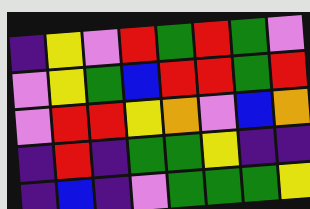[["indigo", "yellow", "violet", "red", "green", "red", "green", "violet"], ["violet", "yellow", "green", "blue", "red", "red", "green", "red"], ["violet", "red", "red", "yellow", "orange", "violet", "blue", "orange"], ["indigo", "red", "indigo", "green", "green", "yellow", "indigo", "indigo"], ["indigo", "blue", "indigo", "violet", "green", "green", "green", "yellow"]]